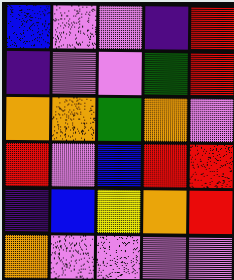[["blue", "violet", "violet", "indigo", "red"], ["indigo", "violet", "violet", "green", "red"], ["orange", "orange", "green", "orange", "violet"], ["red", "violet", "blue", "red", "red"], ["indigo", "blue", "yellow", "orange", "red"], ["orange", "violet", "violet", "violet", "violet"]]